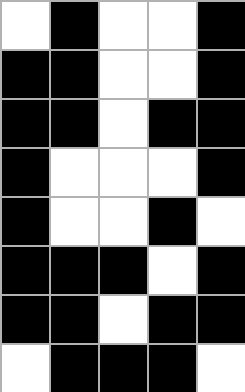[["white", "black", "white", "white", "black"], ["black", "black", "white", "white", "black"], ["black", "black", "white", "black", "black"], ["black", "white", "white", "white", "black"], ["black", "white", "white", "black", "white"], ["black", "black", "black", "white", "black"], ["black", "black", "white", "black", "black"], ["white", "black", "black", "black", "white"]]